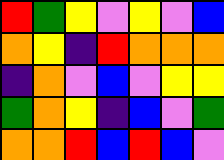[["red", "green", "yellow", "violet", "yellow", "violet", "blue"], ["orange", "yellow", "indigo", "red", "orange", "orange", "orange"], ["indigo", "orange", "violet", "blue", "violet", "yellow", "yellow"], ["green", "orange", "yellow", "indigo", "blue", "violet", "green"], ["orange", "orange", "red", "blue", "red", "blue", "violet"]]